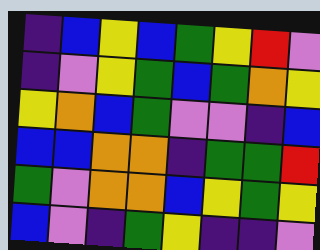[["indigo", "blue", "yellow", "blue", "green", "yellow", "red", "violet"], ["indigo", "violet", "yellow", "green", "blue", "green", "orange", "yellow"], ["yellow", "orange", "blue", "green", "violet", "violet", "indigo", "blue"], ["blue", "blue", "orange", "orange", "indigo", "green", "green", "red"], ["green", "violet", "orange", "orange", "blue", "yellow", "green", "yellow"], ["blue", "violet", "indigo", "green", "yellow", "indigo", "indigo", "violet"]]